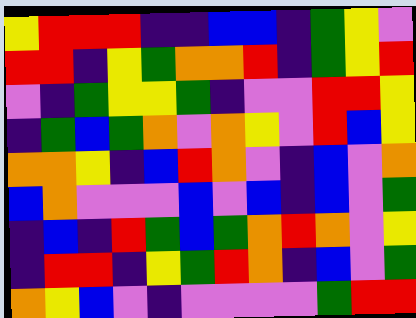[["yellow", "red", "red", "red", "indigo", "indigo", "blue", "blue", "indigo", "green", "yellow", "violet"], ["red", "red", "indigo", "yellow", "green", "orange", "orange", "red", "indigo", "green", "yellow", "red"], ["violet", "indigo", "green", "yellow", "yellow", "green", "indigo", "violet", "violet", "red", "red", "yellow"], ["indigo", "green", "blue", "green", "orange", "violet", "orange", "yellow", "violet", "red", "blue", "yellow"], ["orange", "orange", "yellow", "indigo", "blue", "red", "orange", "violet", "indigo", "blue", "violet", "orange"], ["blue", "orange", "violet", "violet", "violet", "blue", "violet", "blue", "indigo", "blue", "violet", "green"], ["indigo", "blue", "indigo", "red", "green", "blue", "green", "orange", "red", "orange", "violet", "yellow"], ["indigo", "red", "red", "indigo", "yellow", "green", "red", "orange", "indigo", "blue", "violet", "green"], ["orange", "yellow", "blue", "violet", "indigo", "violet", "violet", "violet", "violet", "green", "red", "red"]]